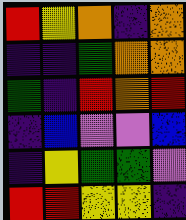[["red", "yellow", "orange", "indigo", "orange"], ["indigo", "indigo", "green", "orange", "orange"], ["green", "indigo", "red", "orange", "red"], ["indigo", "blue", "violet", "violet", "blue"], ["indigo", "yellow", "green", "green", "violet"], ["red", "red", "yellow", "yellow", "indigo"]]